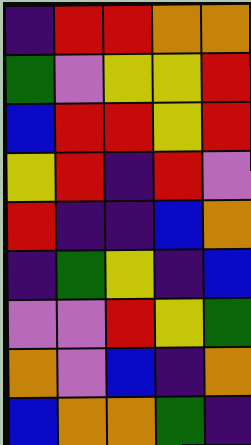[["indigo", "red", "red", "orange", "orange"], ["green", "violet", "yellow", "yellow", "red"], ["blue", "red", "red", "yellow", "red"], ["yellow", "red", "indigo", "red", "violet"], ["red", "indigo", "indigo", "blue", "orange"], ["indigo", "green", "yellow", "indigo", "blue"], ["violet", "violet", "red", "yellow", "green"], ["orange", "violet", "blue", "indigo", "orange"], ["blue", "orange", "orange", "green", "indigo"]]